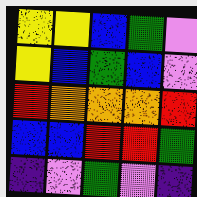[["yellow", "yellow", "blue", "green", "violet"], ["yellow", "blue", "green", "blue", "violet"], ["red", "orange", "orange", "orange", "red"], ["blue", "blue", "red", "red", "green"], ["indigo", "violet", "green", "violet", "indigo"]]